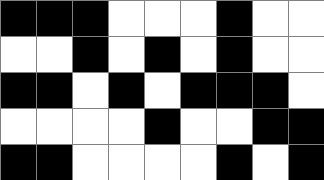[["black", "black", "black", "white", "white", "white", "black", "white", "white"], ["white", "white", "black", "white", "black", "white", "black", "white", "white"], ["black", "black", "white", "black", "white", "black", "black", "black", "white"], ["white", "white", "white", "white", "black", "white", "white", "black", "black"], ["black", "black", "white", "white", "white", "white", "black", "white", "black"]]